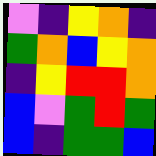[["violet", "indigo", "yellow", "orange", "indigo"], ["green", "orange", "blue", "yellow", "orange"], ["indigo", "yellow", "red", "red", "orange"], ["blue", "violet", "green", "red", "green"], ["blue", "indigo", "green", "green", "blue"]]